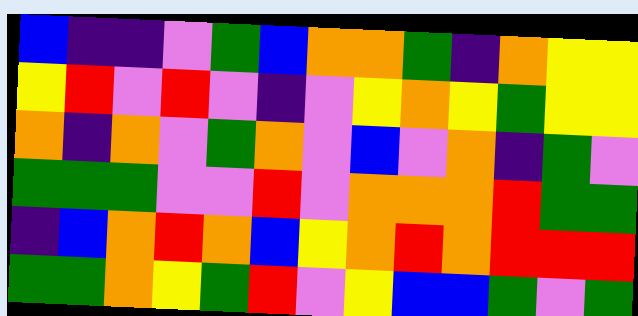[["blue", "indigo", "indigo", "violet", "green", "blue", "orange", "orange", "green", "indigo", "orange", "yellow", "yellow"], ["yellow", "red", "violet", "red", "violet", "indigo", "violet", "yellow", "orange", "yellow", "green", "yellow", "yellow"], ["orange", "indigo", "orange", "violet", "green", "orange", "violet", "blue", "violet", "orange", "indigo", "green", "violet"], ["green", "green", "green", "violet", "violet", "red", "violet", "orange", "orange", "orange", "red", "green", "green"], ["indigo", "blue", "orange", "red", "orange", "blue", "yellow", "orange", "red", "orange", "red", "red", "red"], ["green", "green", "orange", "yellow", "green", "red", "violet", "yellow", "blue", "blue", "green", "violet", "green"]]